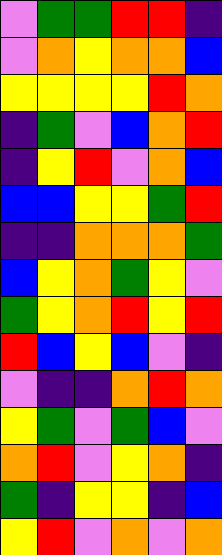[["violet", "green", "green", "red", "red", "indigo"], ["violet", "orange", "yellow", "orange", "orange", "blue"], ["yellow", "yellow", "yellow", "yellow", "red", "orange"], ["indigo", "green", "violet", "blue", "orange", "red"], ["indigo", "yellow", "red", "violet", "orange", "blue"], ["blue", "blue", "yellow", "yellow", "green", "red"], ["indigo", "indigo", "orange", "orange", "orange", "green"], ["blue", "yellow", "orange", "green", "yellow", "violet"], ["green", "yellow", "orange", "red", "yellow", "red"], ["red", "blue", "yellow", "blue", "violet", "indigo"], ["violet", "indigo", "indigo", "orange", "red", "orange"], ["yellow", "green", "violet", "green", "blue", "violet"], ["orange", "red", "violet", "yellow", "orange", "indigo"], ["green", "indigo", "yellow", "yellow", "indigo", "blue"], ["yellow", "red", "violet", "orange", "violet", "orange"]]